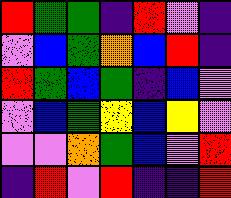[["red", "green", "green", "indigo", "red", "violet", "indigo"], ["violet", "blue", "green", "orange", "blue", "red", "indigo"], ["red", "green", "blue", "green", "indigo", "blue", "violet"], ["violet", "blue", "green", "yellow", "blue", "yellow", "violet"], ["violet", "violet", "orange", "green", "blue", "violet", "red"], ["indigo", "red", "violet", "red", "indigo", "indigo", "red"]]